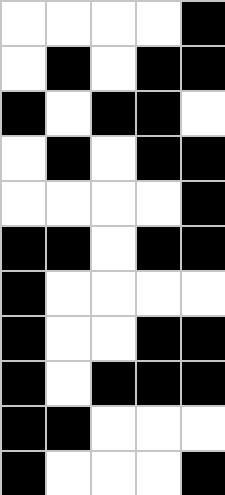[["white", "white", "white", "white", "black"], ["white", "black", "white", "black", "black"], ["black", "white", "black", "black", "white"], ["white", "black", "white", "black", "black"], ["white", "white", "white", "white", "black"], ["black", "black", "white", "black", "black"], ["black", "white", "white", "white", "white"], ["black", "white", "white", "black", "black"], ["black", "white", "black", "black", "black"], ["black", "black", "white", "white", "white"], ["black", "white", "white", "white", "black"]]